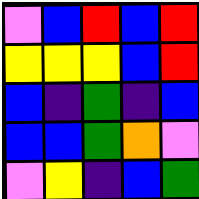[["violet", "blue", "red", "blue", "red"], ["yellow", "yellow", "yellow", "blue", "red"], ["blue", "indigo", "green", "indigo", "blue"], ["blue", "blue", "green", "orange", "violet"], ["violet", "yellow", "indigo", "blue", "green"]]